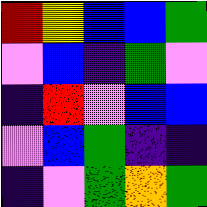[["red", "yellow", "blue", "blue", "green"], ["violet", "blue", "indigo", "green", "violet"], ["indigo", "red", "violet", "blue", "blue"], ["violet", "blue", "green", "indigo", "indigo"], ["indigo", "violet", "green", "orange", "green"]]